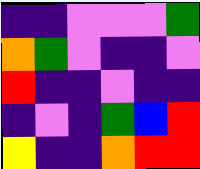[["indigo", "indigo", "violet", "violet", "violet", "green"], ["orange", "green", "violet", "indigo", "indigo", "violet"], ["red", "indigo", "indigo", "violet", "indigo", "indigo"], ["indigo", "violet", "indigo", "green", "blue", "red"], ["yellow", "indigo", "indigo", "orange", "red", "red"]]